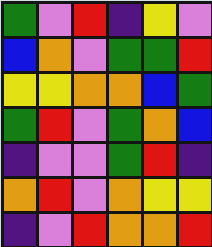[["green", "violet", "red", "indigo", "yellow", "violet"], ["blue", "orange", "violet", "green", "green", "red"], ["yellow", "yellow", "orange", "orange", "blue", "green"], ["green", "red", "violet", "green", "orange", "blue"], ["indigo", "violet", "violet", "green", "red", "indigo"], ["orange", "red", "violet", "orange", "yellow", "yellow"], ["indigo", "violet", "red", "orange", "orange", "red"]]